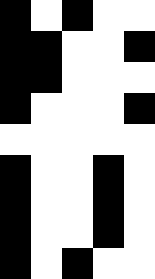[["black", "white", "black", "white", "white"], ["black", "black", "white", "white", "black"], ["black", "black", "white", "white", "white"], ["black", "white", "white", "white", "black"], ["white", "white", "white", "white", "white"], ["black", "white", "white", "black", "white"], ["black", "white", "white", "black", "white"], ["black", "white", "white", "black", "white"], ["black", "white", "black", "white", "white"]]